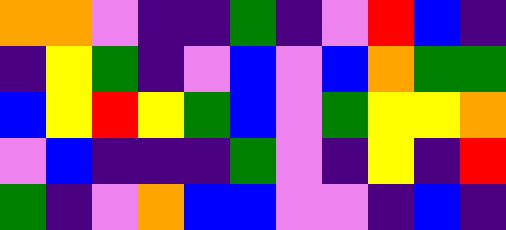[["orange", "orange", "violet", "indigo", "indigo", "green", "indigo", "violet", "red", "blue", "indigo"], ["indigo", "yellow", "green", "indigo", "violet", "blue", "violet", "blue", "orange", "green", "green"], ["blue", "yellow", "red", "yellow", "green", "blue", "violet", "green", "yellow", "yellow", "orange"], ["violet", "blue", "indigo", "indigo", "indigo", "green", "violet", "indigo", "yellow", "indigo", "red"], ["green", "indigo", "violet", "orange", "blue", "blue", "violet", "violet", "indigo", "blue", "indigo"]]